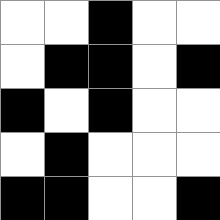[["white", "white", "black", "white", "white"], ["white", "black", "black", "white", "black"], ["black", "white", "black", "white", "white"], ["white", "black", "white", "white", "white"], ["black", "black", "white", "white", "black"]]